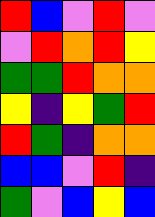[["red", "blue", "violet", "red", "violet"], ["violet", "red", "orange", "red", "yellow"], ["green", "green", "red", "orange", "orange"], ["yellow", "indigo", "yellow", "green", "red"], ["red", "green", "indigo", "orange", "orange"], ["blue", "blue", "violet", "red", "indigo"], ["green", "violet", "blue", "yellow", "blue"]]